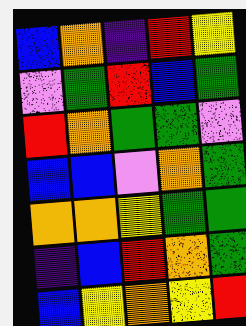[["blue", "orange", "indigo", "red", "yellow"], ["violet", "green", "red", "blue", "green"], ["red", "orange", "green", "green", "violet"], ["blue", "blue", "violet", "orange", "green"], ["orange", "orange", "yellow", "green", "green"], ["indigo", "blue", "red", "orange", "green"], ["blue", "yellow", "orange", "yellow", "red"]]